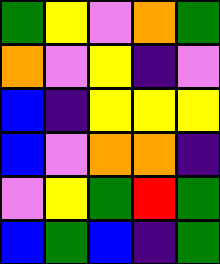[["green", "yellow", "violet", "orange", "green"], ["orange", "violet", "yellow", "indigo", "violet"], ["blue", "indigo", "yellow", "yellow", "yellow"], ["blue", "violet", "orange", "orange", "indigo"], ["violet", "yellow", "green", "red", "green"], ["blue", "green", "blue", "indigo", "green"]]